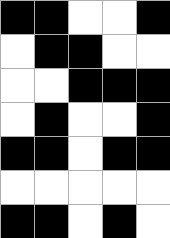[["black", "black", "white", "white", "black"], ["white", "black", "black", "white", "white"], ["white", "white", "black", "black", "black"], ["white", "black", "white", "white", "black"], ["black", "black", "white", "black", "black"], ["white", "white", "white", "white", "white"], ["black", "black", "white", "black", "white"]]